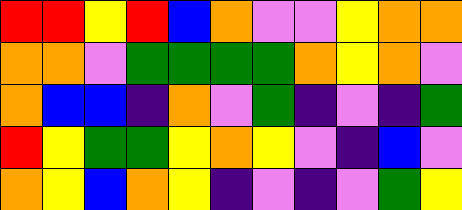[["red", "red", "yellow", "red", "blue", "orange", "violet", "violet", "yellow", "orange", "orange"], ["orange", "orange", "violet", "green", "green", "green", "green", "orange", "yellow", "orange", "violet"], ["orange", "blue", "blue", "indigo", "orange", "violet", "green", "indigo", "violet", "indigo", "green"], ["red", "yellow", "green", "green", "yellow", "orange", "yellow", "violet", "indigo", "blue", "violet"], ["orange", "yellow", "blue", "orange", "yellow", "indigo", "violet", "indigo", "violet", "green", "yellow"]]